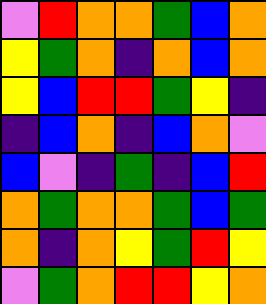[["violet", "red", "orange", "orange", "green", "blue", "orange"], ["yellow", "green", "orange", "indigo", "orange", "blue", "orange"], ["yellow", "blue", "red", "red", "green", "yellow", "indigo"], ["indigo", "blue", "orange", "indigo", "blue", "orange", "violet"], ["blue", "violet", "indigo", "green", "indigo", "blue", "red"], ["orange", "green", "orange", "orange", "green", "blue", "green"], ["orange", "indigo", "orange", "yellow", "green", "red", "yellow"], ["violet", "green", "orange", "red", "red", "yellow", "orange"]]